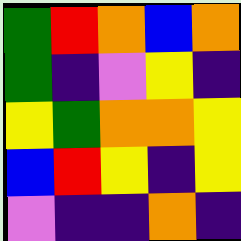[["green", "red", "orange", "blue", "orange"], ["green", "indigo", "violet", "yellow", "indigo"], ["yellow", "green", "orange", "orange", "yellow"], ["blue", "red", "yellow", "indigo", "yellow"], ["violet", "indigo", "indigo", "orange", "indigo"]]